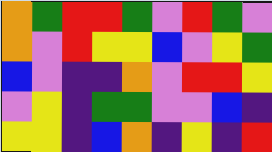[["orange", "green", "red", "red", "green", "violet", "red", "green", "violet"], ["orange", "violet", "red", "yellow", "yellow", "blue", "violet", "yellow", "green"], ["blue", "violet", "indigo", "indigo", "orange", "violet", "red", "red", "yellow"], ["violet", "yellow", "indigo", "green", "green", "violet", "violet", "blue", "indigo"], ["yellow", "yellow", "indigo", "blue", "orange", "indigo", "yellow", "indigo", "red"]]